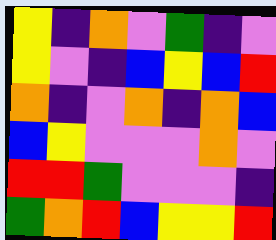[["yellow", "indigo", "orange", "violet", "green", "indigo", "violet"], ["yellow", "violet", "indigo", "blue", "yellow", "blue", "red"], ["orange", "indigo", "violet", "orange", "indigo", "orange", "blue"], ["blue", "yellow", "violet", "violet", "violet", "orange", "violet"], ["red", "red", "green", "violet", "violet", "violet", "indigo"], ["green", "orange", "red", "blue", "yellow", "yellow", "red"]]